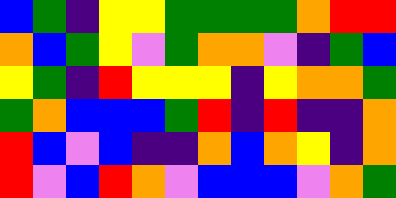[["blue", "green", "indigo", "yellow", "yellow", "green", "green", "green", "green", "orange", "red", "red"], ["orange", "blue", "green", "yellow", "violet", "green", "orange", "orange", "violet", "indigo", "green", "blue"], ["yellow", "green", "indigo", "red", "yellow", "yellow", "yellow", "indigo", "yellow", "orange", "orange", "green"], ["green", "orange", "blue", "blue", "blue", "green", "red", "indigo", "red", "indigo", "indigo", "orange"], ["red", "blue", "violet", "blue", "indigo", "indigo", "orange", "blue", "orange", "yellow", "indigo", "orange"], ["red", "violet", "blue", "red", "orange", "violet", "blue", "blue", "blue", "violet", "orange", "green"]]